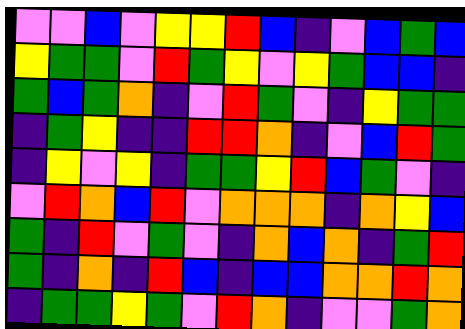[["violet", "violet", "blue", "violet", "yellow", "yellow", "red", "blue", "indigo", "violet", "blue", "green", "blue"], ["yellow", "green", "green", "violet", "red", "green", "yellow", "violet", "yellow", "green", "blue", "blue", "indigo"], ["green", "blue", "green", "orange", "indigo", "violet", "red", "green", "violet", "indigo", "yellow", "green", "green"], ["indigo", "green", "yellow", "indigo", "indigo", "red", "red", "orange", "indigo", "violet", "blue", "red", "green"], ["indigo", "yellow", "violet", "yellow", "indigo", "green", "green", "yellow", "red", "blue", "green", "violet", "indigo"], ["violet", "red", "orange", "blue", "red", "violet", "orange", "orange", "orange", "indigo", "orange", "yellow", "blue"], ["green", "indigo", "red", "violet", "green", "violet", "indigo", "orange", "blue", "orange", "indigo", "green", "red"], ["green", "indigo", "orange", "indigo", "red", "blue", "indigo", "blue", "blue", "orange", "orange", "red", "orange"], ["indigo", "green", "green", "yellow", "green", "violet", "red", "orange", "indigo", "violet", "violet", "green", "orange"]]